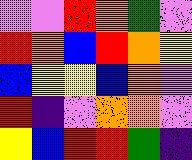[["violet", "violet", "red", "orange", "green", "violet"], ["red", "orange", "blue", "red", "orange", "yellow"], ["blue", "yellow", "yellow", "blue", "orange", "violet"], ["red", "indigo", "violet", "orange", "orange", "violet"], ["yellow", "blue", "red", "red", "green", "indigo"]]